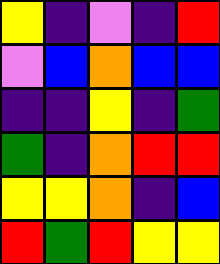[["yellow", "indigo", "violet", "indigo", "red"], ["violet", "blue", "orange", "blue", "blue"], ["indigo", "indigo", "yellow", "indigo", "green"], ["green", "indigo", "orange", "red", "red"], ["yellow", "yellow", "orange", "indigo", "blue"], ["red", "green", "red", "yellow", "yellow"]]